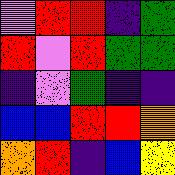[["violet", "red", "red", "indigo", "green"], ["red", "violet", "red", "green", "green"], ["indigo", "violet", "green", "indigo", "indigo"], ["blue", "blue", "red", "red", "orange"], ["orange", "red", "indigo", "blue", "yellow"]]